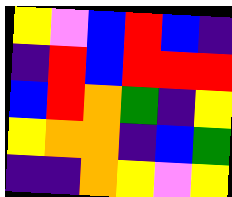[["yellow", "violet", "blue", "red", "blue", "indigo"], ["indigo", "red", "blue", "red", "red", "red"], ["blue", "red", "orange", "green", "indigo", "yellow"], ["yellow", "orange", "orange", "indigo", "blue", "green"], ["indigo", "indigo", "orange", "yellow", "violet", "yellow"]]